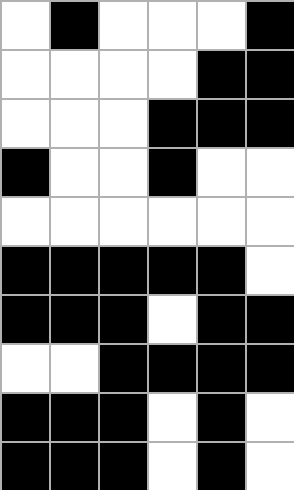[["white", "black", "white", "white", "white", "black"], ["white", "white", "white", "white", "black", "black"], ["white", "white", "white", "black", "black", "black"], ["black", "white", "white", "black", "white", "white"], ["white", "white", "white", "white", "white", "white"], ["black", "black", "black", "black", "black", "white"], ["black", "black", "black", "white", "black", "black"], ["white", "white", "black", "black", "black", "black"], ["black", "black", "black", "white", "black", "white"], ["black", "black", "black", "white", "black", "white"]]